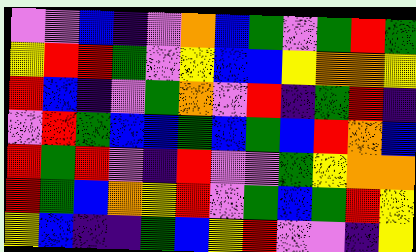[["violet", "violet", "blue", "indigo", "violet", "orange", "blue", "green", "violet", "green", "red", "green"], ["yellow", "red", "red", "green", "violet", "yellow", "blue", "blue", "yellow", "orange", "orange", "yellow"], ["red", "blue", "indigo", "violet", "green", "orange", "violet", "red", "indigo", "green", "red", "indigo"], ["violet", "red", "green", "blue", "blue", "green", "blue", "green", "blue", "red", "orange", "blue"], ["red", "green", "red", "violet", "indigo", "red", "violet", "violet", "green", "yellow", "orange", "orange"], ["red", "green", "blue", "orange", "yellow", "red", "violet", "green", "blue", "green", "red", "yellow"], ["yellow", "blue", "indigo", "indigo", "green", "blue", "yellow", "red", "violet", "violet", "indigo", "yellow"]]